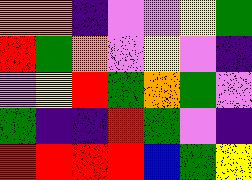[["orange", "orange", "indigo", "violet", "violet", "yellow", "green"], ["red", "green", "orange", "violet", "yellow", "violet", "indigo"], ["violet", "yellow", "red", "green", "orange", "green", "violet"], ["green", "indigo", "indigo", "red", "green", "violet", "indigo"], ["red", "red", "red", "red", "blue", "green", "yellow"]]